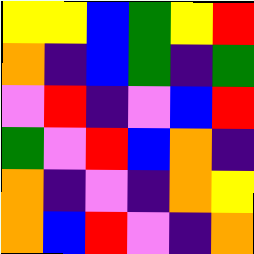[["yellow", "yellow", "blue", "green", "yellow", "red"], ["orange", "indigo", "blue", "green", "indigo", "green"], ["violet", "red", "indigo", "violet", "blue", "red"], ["green", "violet", "red", "blue", "orange", "indigo"], ["orange", "indigo", "violet", "indigo", "orange", "yellow"], ["orange", "blue", "red", "violet", "indigo", "orange"]]